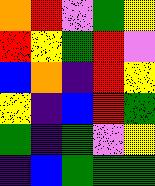[["orange", "red", "violet", "green", "yellow"], ["red", "yellow", "green", "red", "violet"], ["blue", "orange", "indigo", "red", "yellow"], ["yellow", "indigo", "blue", "red", "green"], ["green", "indigo", "green", "violet", "yellow"], ["indigo", "blue", "green", "green", "green"]]